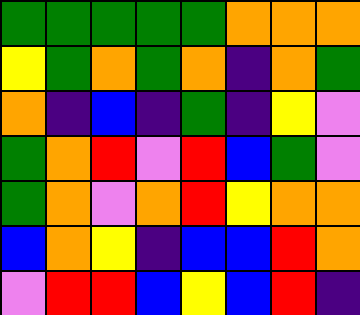[["green", "green", "green", "green", "green", "orange", "orange", "orange"], ["yellow", "green", "orange", "green", "orange", "indigo", "orange", "green"], ["orange", "indigo", "blue", "indigo", "green", "indigo", "yellow", "violet"], ["green", "orange", "red", "violet", "red", "blue", "green", "violet"], ["green", "orange", "violet", "orange", "red", "yellow", "orange", "orange"], ["blue", "orange", "yellow", "indigo", "blue", "blue", "red", "orange"], ["violet", "red", "red", "blue", "yellow", "blue", "red", "indigo"]]